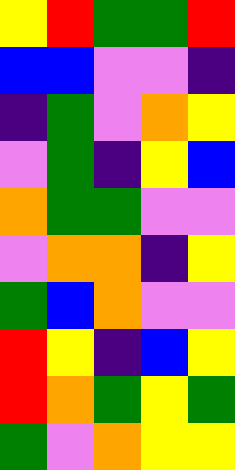[["yellow", "red", "green", "green", "red"], ["blue", "blue", "violet", "violet", "indigo"], ["indigo", "green", "violet", "orange", "yellow"], ["violet", "green", "indigo", "yellow", "blue"], ["orange", "green", "green", "violet", "violet"], ["violet", "orange", "orange", "indigo", "yellow"], ["green", "blue", "orange", "violet", "violet"], ["red", "yellow", "indigo", "blue", "yellow"], ["red", "orange", "green", "yellow", "green"], ["green", "violet", "orange", "yellow", "yellow"]]